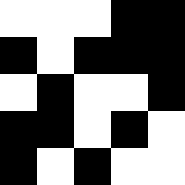[["white", "white", "white", "black", "black"], ["black", "white", "black", "black", "black"], ["white", "black", "white", "white", "black"], ["black", "black", "white", "black", "white"], ["black", "white", "black", "white", "white"]]